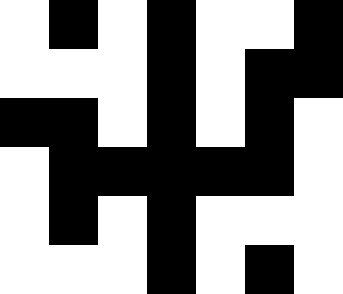[["white", "black", "white", "black", "white", "white", "black"], ["white", "white", "white", "black", "white", "black", "black"], ["black", "black", "white", "black", "white", "black", "white"], ["white", "black", "black", "black", "black", "black", "white"], ["white", "black", "white", "black", "white", "white", "white"], ["white", "white", "white", "black", "white", "black", "white"]]